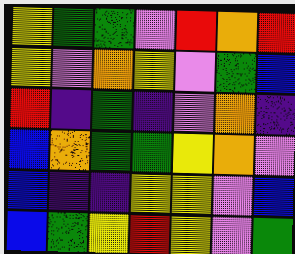[["yellow", "green", "green", "violet", "red", "orange", "red"], ["yellow", "violet", "orange", "yellow", "violet", "green", "blue"], ["red", "indigo", "green", "indigo", "violet", "orange", "indigo"], ["blue", "orange", "green", "green", "yellow", "orange", "violet"], ["blue", "indigo", "indigo", "yellow", "yellow", "violet", "blue"], ["blue", "green", "yellow", "red", "yellow", "violet", "green"]]